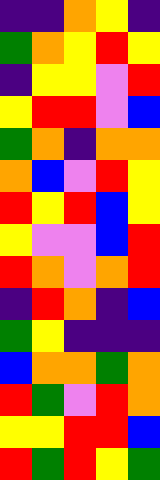[["indigo", "indigo", "orange", "yellow", "indigo"], ["green", "orange", "yellow", "red", "yellow"], ["indigo", "yellow", "yellow", "violet", "red"], ["yellow", "red", "red", "violet", "blue"], ["green", "orange", "indigo", "orange", "orange"], ["orange", "blue", "violet", "red", "yellow"], ["red", "yellow", "red", "blue", "yellow"], ["yellow", "violet", "violet", "blue", "red"], ["red", "orange", "violet", "orange", "red"], ["indigo", "red", "orange", "indigo", "blue"], ["green", "yellow", "indigo", "indigo", "indigo"], ["blue", "orange", "orange", "green", "orange"], ["red", "green", "violet", "red", "orange"], ["yellow", "yellow", "red", "red", "blue"], ["red", "green", "red", "yellow", "green"]]